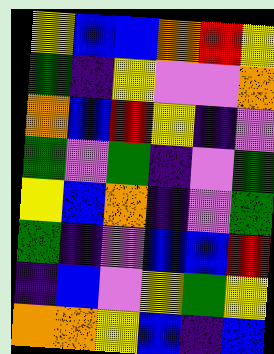[["yellow", "blue", "blue", "orange", "red", "yellow"], ["green", "indigo", "yellow", "violet", "violet", "orange"], ["orange", "blue", "red", "yellow", "indigo", "violet"], ["green", "violet", "green", "indigo", "violet", "green"], ["yellow", "blue", "orange", "indigo", "violet", "green"], ["green", "indigo", "violet", "blue", "blue", "red"], ["indigo", "blue", "violet", "yellow", "green", "yellow"], ["orange", "orange", "yellow", "blue", "indigo", "blue"]]